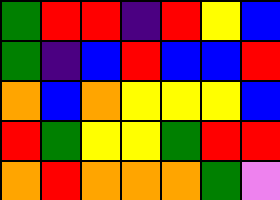[["green", "red", "red", "indigo", "red", "yellow", "blue"], ["green", "indigo", "blue", "red", "blue", "blue", "red"], ["orange", "blue", "orange", "yellow", "yellow", "yellow", "blue"], ["red", "green", "yellow", "yellow", "green", "red", "red"], ["orange", "red", "orange", "orange", "orange", "green", "violet"]]